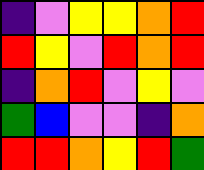[["indigo", "violet", "yellow", "yellow", "orange", "red"], ["red", "yellow", "violet", "red", "orange", "red"], ["indigo", "orange", "red", "violet", "yellow", "violet"], ["green", "blue", "violet", "violet", "indigo", "orange"], ["red", "red", "orange", "yellow", "red", "green"]]